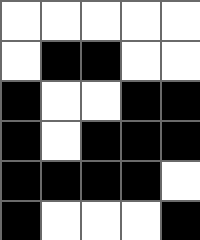[["white", "white", "white", "white", "white"], ["white", "black", "black", "white", "white"], ["black", "white", "white", "black", "black"], ["black", "white", "black", "black", "black"], ["black", "black", "black", "black", "white"], ["black", "white", "white", "white", "black"]]